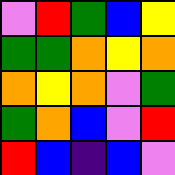[["violet", "red", "green", "blue", "yellow"], ["green", "green", "orange", "yellow", "orange"], ["orange", "yellow", "orange", "violet", "green"], ["green", "orange", "blue", "violet", "red"], ["red", "blue", "indigo", "blue", "violet"]]